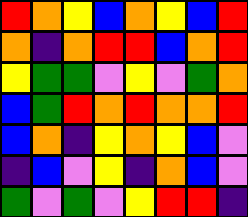[["red", "orange", "yellow", "blue", "orange", "yellow", "blue", "red"], ["orange", "indigo", "orange", "red", "red", "blue", "orange", "red"], ["yellow", "green", "green", "violet", "yellow", "violet", "green", "orange"], ["blue", "green", "red", "orange", "red", "orange", "orange", "red"], ["blue", "orange", "indigo", "yellow", "orange", "yellow", "blue", "violet"], ["indigo", "blue", "violet", "yellow", "indigo", "orange", "blue", "violet"], ["green", "violet", "green", "violet", "yellow", "red", "red", "indigo"]]